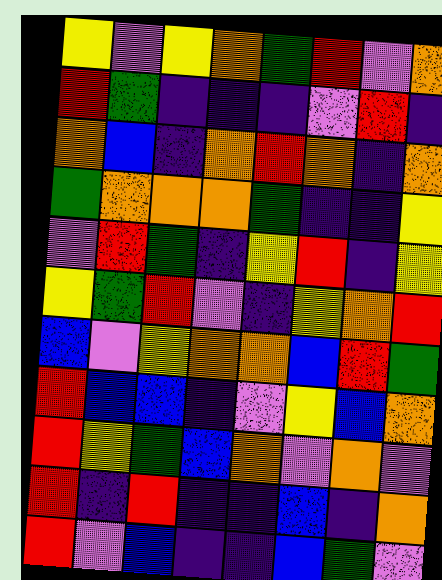[["yellow", "violet", "yellow", "orange", "green", "red", "violet", "orange"], ["red", "green", "indigo", "indigo", "indigo", "violet", "red", "indigo"], ["orange", "blue", "indigo", "orange", "red", "orange", "indigo", "orange"], ["green", "orange", "orange", "orange", "green", "indigo", "indigo", "yellow"], ["violet", "red", "green", "indigo", "yellow", "red", "indigo", "yellow"], ["yellow", "green", "red", "violet", "indigo", "yellow", "orange", "red"], ["blue", "violet", "yellow", "orange", "orange", "blue", "red", "green"], ["red", "blue", "blue", "indigo", "violet", "yellow", "blue", "orange"], ["red", "yellow", "green", "blue", "orange", "violet", "orange", "violet"], ["red", "indigo", "red", "indigo", "indigo", "blue", "indigo", "orange"], ["red", "violet", "blue", "indigo", "indigo", "blue", "green", "violet"]]